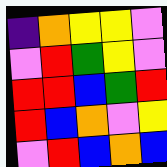[["indigo", "orange", "yellow", "yellow", "violet"], ["violet", "red", "green", "yellow", "violet"], ["red", "red", "blue", "green", "red"], ["red", "blue", "orange", "violet", "yellow"], ["violet", "red", "blue", "orange", "blue"]]